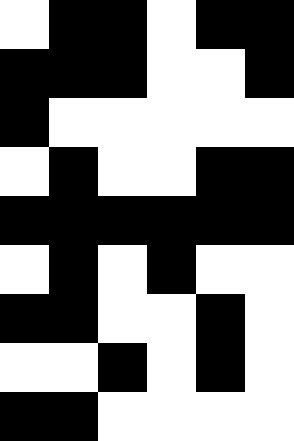[["white", "black", "black", "white", "black", "black"], ["black", "black", "black", "white", "white", "black"], ["black", "white", "white", "white", "white", "white"], ["white", "black", "white", "white", "black", "black"], ["black", "black", "black", "black", "black", "black"], ["white", "black", "white", "black", "white", "white"], ["black", "black", "white", "white", "black", "white"], ["white", "white", "black", "white", "black", "white"], ["black", "black", "white", "white", "white", "white"]]